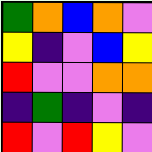[["green", "orange", "blue", "orange", "violet"], ["yellow", "indigo", "violet", "blue", "yellow"], ["red", "violet", "violet", "orange", "orange"], ["indigo", "green", "indigo", "violet", "indigo"], ["red", "violet", "red", "yellow", "violet"]]